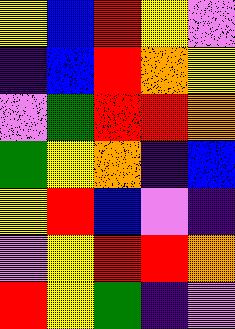[["yellow", "blue", "red", "yellow", "violet"], ["indigo", "blue", "red", "orange", "yellow"], ["violet", "green", "red", "red", "orange"], ["green", "yellow", "orange", "indigo", "blue"], ["yellow", "red", "blue", "violet", "indigo"], ["violet", "yellow", "red", "red", "orange"], ["red", "yellow", "green", "indigo", "violet"]]